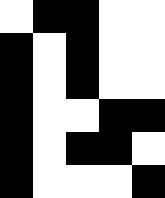[["white", "black", "black", "white", "white"], ["black", "white", "black", "white", "white"], ["black", "white", "black", "white", "white"], ["black", "white", "white", "black", "black"], ["black", "white", "black", "black", "white"], ["black", "white", "white", "white", "black"]]